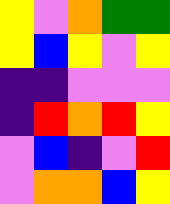[["yellow", "violet", "orange", "green", "green"], ["yellow", "blue", "yellow", "violet", "yellow"], ["indigo", "indigo", "violet", "violet", "violet"], ["indigo", "red", "orange", "red", "yellow"], ["violet", "blue", "indigo", "violet", "red"], ["violet", "orange", "orange", "blue", "yellow"]]